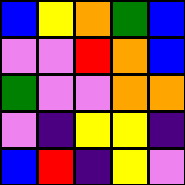[["blue", "yellow", "orange", "green", "blue"], ["violet", "violet", "red", "orange", "blue"], ["green", "violet", "violet", "orange", "orange"], ["violet", "indigo", "yellow", "yellow", "indigo"], ["blue", "red", "indigo", "yellow", "violet"]]